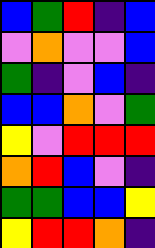[["blue", "green", "red", "indigo", "blue"], ["violet", "orange", "violet", "violet", "blue"], ["green", "indigo", "violet", "blue", "indigo"], ["blue", "blue", "orange", "violet", "green"], ["yellow", "violet", "red", "red", "red"], ["orange", "red", "blue", "violet", "indigo"], ["green", "green", "blue", "blue", "yellow"], ["yellow", "red", "red", "orange", "indigo"]]